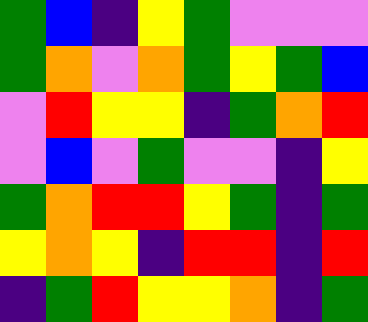[["green", "blue", "indigo", "yellow", "green", "violet", "violet", "violet"], ["green", "orange", "violet", "orange", "green", "yellow", "green", "blue"], ["violet", "red", "yellow", "yellow", "indigo", "green", "orange", "red"], ["violet", "blue", "violet", "green", "violet", "violet", "indigo", "yellow"], ["green", "orange", "red", "red", "yellow", "green", "indigo", "green"], ["yellow", "orange", "yellow", "indigo", "red", "red", "indigo", "red"], ["indigo", "green", "red", "yellow", "yellow", "orange", "indigo", "green"]]